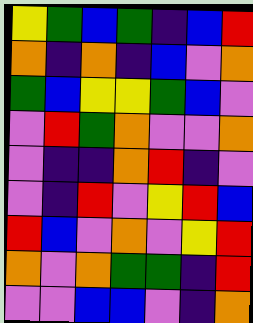[["yellow", "green", "blue", "green", "indigo", "blue", "red"], ["orange", "indigo", "orange", "indigo", "blue", "violet", "orange"], ["green", "blue", "yellow", "yellow", "green", "blue", "violet"], ["violet", "red", "green", "orange", "violet", "violet", "orange"], ["violet", "indigo", "indigo", "orange", "red", "indigo", "violet"], ["violet", "indigo", "red", "violet", "yellow", "red", "blue"], ["red", "blue", "violet", "orange", "violet", "yellow", "red"], ["orange", "violet", "orange", "green", "green", "indigo", "red"], ["violet", "violet", "blue", "blue", "violet", "indigo", "orange"]]